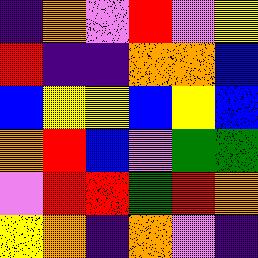[["indigo", "orange", "violet", "red", "violet", "yellow"], ["red", "indigo", "indigo", "orange", "orange", "blue"], ["blue", "yellow", "yellow", "blue", "yellow", "blue"], ["orange", "red", "blue", "violet", "green", "green"], ["violet", "red", "red", "green", "red", "orange"], ["yellow", "orange", "indigo", "orange", "violet", "indigo"]]